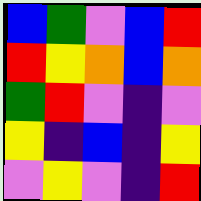[["blue", "green", "violet", "blue", "red"], ["red", "yellow", "orange", "blue", "orange"], ["green", "red", "violet", "indigo", "violet"], ["yellow", "indigo", "blue", "indigo", "yellow"], ["violet", "yellow", "violet", "indigo", "red"]]